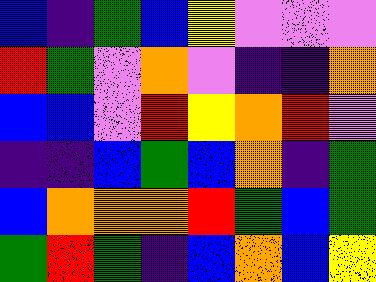[["blue", "indigo", "green", "blue", "yellow", "violet", "violet", "violet"], ["red", "green", "violet", "orange", "violet", "indigo", "indigo", "orange"], ["blue", "blue", "violet", "red", "yellow", "orange", "red", "violet"], ["indigo", "indigo", "blue", "green", "blue", "orange", "indigo", "green"], ["blue", "orange", "orange", "orange", "red", "green", "blue", "green"], ["green", "red", "green", "indigo", "blue", "orange", "blue", "yellow"]]